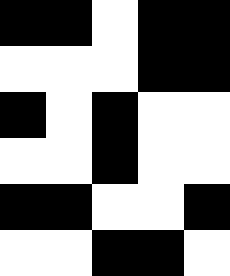[["black", "black", "white", "black", "black"], ["white", "white", "white", "black", "black"], ["black", "white", "black", "white", "white"], ["white", "white", "black", "white", "white"], ["black", "black", "white", "white", "black"], ["white", "white", "black", "black", "white"]]